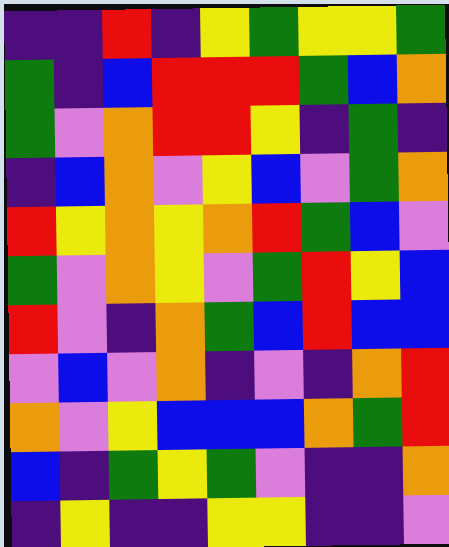[["indigo", "indigo", "red", "indigo", "yellow", "green", "yellow", "yellow", "green"], ["green", "indigo", "blue", "red", "red", "red", "green", "blue", "orange"], ["green", "violet", "orange", "red", "red", "yellow", "indigo", "green", "indigo"], ["indigo", "blue", "orange", "violet", "yellow", "blue", "violet", "green", "orange"], ["red", "yellow", "orange", "yellow", "orange", "red", "green", "blue", "violet"], ["green", "violet", "orange", "yellow", "violet", "green", "red", "yellow", "blue"], ["red", "violet", "indigo", "orange", "green", "blue", "red", "blue", "blue"], ["violet", "blue", "violet", "orange", "indigo", "violet", "indigo", "orange", "red"], ["orange", "violet", "yellow", "blue", "blue", "blue", "orange", "green", "red"], ["blue", "indigo", "green", "yellow", "green", "violet", "indigo", "indigo", "orange"], ["indigo", "yellow", "indigo", "indigo", "yellow", "yellow", "indigo", "indigo", "violet"]]